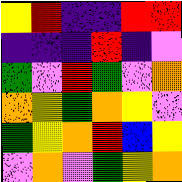[["yellow", "red", "indigo", "indigo", "red", "red"], ["indigo", "indigo", "indigo", "red", "indigo", "violet"], ["green", "violet", "red", "green", "violet", "orange"], ["orange", "yellow", "green", "orange", "yellow", "violet"], ["green", "yellow", "orange", "red", "blue", "yellow"], ["violet", "orange", "violet", "green", "yellow", "orange"]]